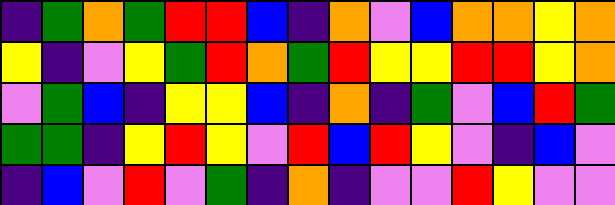[["indigo", "green", "orange", "green", "red", "red", "blue", "indigo", "orange", "violet", "blue", "orange", "orange", "yellow", "orange"], ["yellow", "indigo", "violet", "yellow", "green", "red", "orange", "green", "red", "yellow", "yellow", "red", "red", "yellow", "orange"], ["violet", "green", "blue", "indigo", "yellow", "yellow", "blue", "indigo", "orange", "indigo", "green", "violet", "blue", "red", "green"], ["green", "green", "indigo", "yellow", "red", "yellow", "violet", "red", "blue", "red", "yellow", "violet", "indigo", "blue", "violet"], ["indigo", "blue", "violet", "red", "violet", "green", "indigo", "orange", "indigo", "violet", "violet", "red", "yellow", "violet", "violet"]]